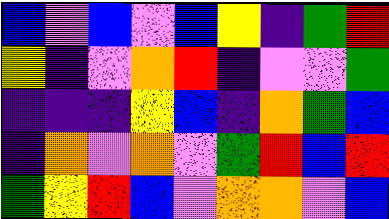[["blue", "violet", "blue", "violet", "blue", "yellow", "indigo", "green", "red"], ["yellow", "indigo", "violet", "orange", "red", "indigo", "violet", "violet", "green"], ["indigo", "indigo", "indigo", "yellow", "blue", "indigo", "orange", "green", "blue"], ["indigo", "orange", "violet", "orange", "violet", "green", "red", "blue", "red"], ["green", "yellow", "red", "blue", "violet", "orange", "orange", "violet", "blue"]]